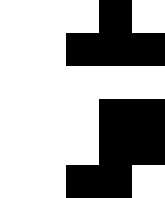[["white", "white", "white", "black", "white"], ["white", "white", "black", "black", "black"], ["white", "white", "white", "white", "white"], ["white", "white", "white", "black", "black"], ["white", "white", "white", "black", "black"], ["white", "white", "black", "black", "white"]]